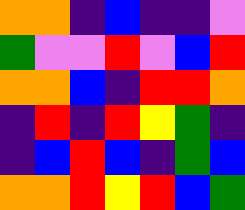[["orange", "orange", "indigo", "blue", "indigo", "indigo", "violet"], ["green", "violet", "violet", "red", "violet", "blue", "red"], ["orange", "orange", "blue", "indigo", "red", "red", "orange"], ["indigo", "red", "indigo", "red", "yellow", "green", "indigo"], ["indigo", "blue", "red", "blue", "indigo", "green", "blue"], ["orange", "orange", "red", "yellow", "red", "blue", "green"]]